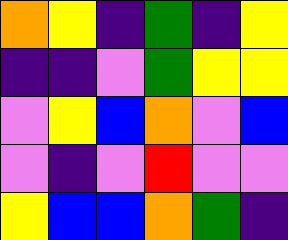[["orange", "yellow", "indigo", "green", "indigo", "yellow"], ["indigo", "indigo", "violet", "green", "yellow", "yellow"], ["violet", "yellow", "blue", "orange", "violet", "blue"], ["violet", "indigo", "violet", "red", "violet", "violet"], ["yellow", "blue", "blue", "orange", "green", "indigo"]]